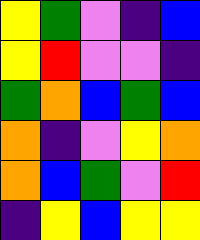[["yellow", "green", "violet", "indigo", "blue"], ["yellow", "red", "violet", "violet", "indigo"], ["green", "orange", "blue", "green", "blue"], ["orange", "indigo", "violet", "yellow", "orange"], ["orange", "blue", "green", "violet", "red"], ["indigo", "yellow", "blue", "yellow", "yellow"]]